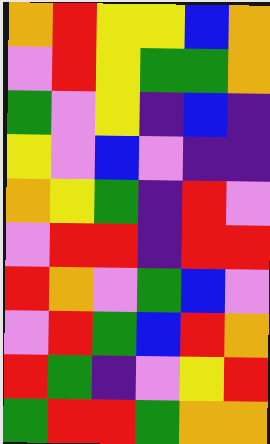[["orange", "red", "yellow", "yellow", "blue", "orange"], ["violet", "red", "yellow", "green", "green", "orange"], ["green", "violet", "yellow", "indigo", "blue", "indigo"], ["yellow", "violet", "blue", "violet", "indigo", "indigo"], ["orange", "yellow", "green", "indigo", "red", "violet"], ["violet", "red", "red", "indigo", "red", "red"], ["red", "orange", "violet", "green", "blue", "violet"], ["violet", "red", "green", "blue", "red", "orange"], ["red", "green", "indigo", "violet", "yellow", "red"], ["green", "red", "red", "green", "orange", "orange"]]